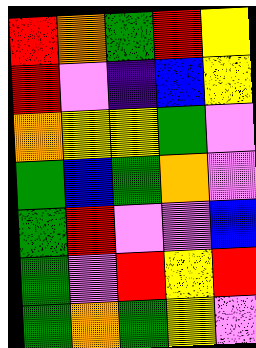[["red", "orange", "green", "red", "yellow"], ["red", "violet", "indigo", "blue", "yellow"], ["orange", "yellow", "yellow", "green", "violet"], ["green", "blue", "green", "orange", "violet"], ["green", "red", "violet", "violet", "blue"], ["green", "violet", "red", "yellow", "red"], ["green", "orange", "green", "yellow", "violet"]]